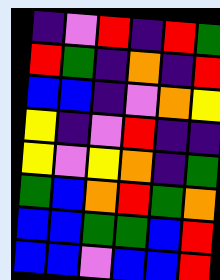[["indigo", "violet", "red", "indigo", "red", "green"], ["red", "green", "indigo", "orange", "indigo", "red"], ["blue", "blue", "indigo", "violet", "orange", "yellow"], ["yellow", "indigo", "violet", "red", "indigo", "indigo"], ["yellow", "violet", "yellow", "orange", "indigo", "green"], ["green", "blue", "orange", "red", "green", "orange"], ["blue", "blue", "green", "green", "blue", "red"], ["blue", "blue", "violet", "blue", "blue", "red"]]